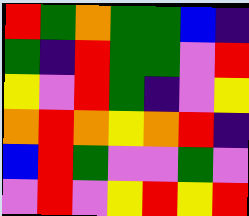[["red", "green", "orange", "green", "green", "blue", "indigo"], ["green", "indigo", "red", "green", "green", "violet", "red"], ["yellow", "violet", "red", "green", "indigo", "violet", "yellow"], ["orange", "red", "orange", "yellow", "orange", "red", "indigo"], ["blue", "red", "green", "violet", "violet", "green", "violet"], ["violet", "red", "violet", "yellow", "red", "yellow", "red"]]